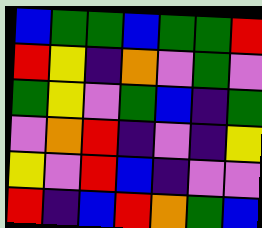[["blue", "green", "green", "blue", "green", "green", "red"], ["red", "yellow", "indigo", "orange", "violet", "green", "violet"], ["green", "yellow", "violet", "green", "blue", "indigo", "green"], ["violet", "orange", "red", "indigo", "violet", "indigo", "yellow"], ["yellow", "violet", "red", "blue", "indigo", "violet", "violet"], ["red", "indigo", "blue", "red", "orange", "green", "blue"]]